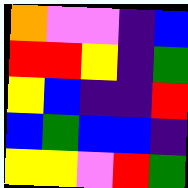[["orange", "violet", "violet", "indigo", "blue"], ["red", "red", "yellow", "indigo", "green"], ["yellow", "blue", "indigo", "indigo", "red"], ["blue", "green", "blue", "blue", "indigo"], ["yellow", "yellow", "violet", "red", "green"]]